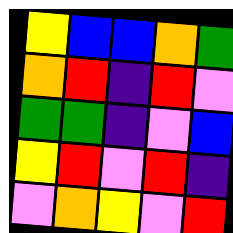[["yellow", "blue", "blue", "orange", "green"], ["orange", "red", "indigo", "red", "violet"], ["green", "green", "indigo", "violet", "blue"], ["yellow", "red", "violet", "red", "indigo"], ["violet", "orange", "yellow", "violet", "red"]]